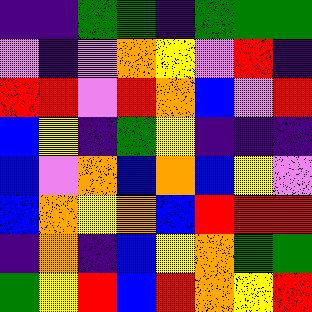[["indigo", "indigo", "green", "green", "indigo", "green", "green", "green"], ["violet", "indigo", "violet", "orange", "yellow", "violet", "red", "indigo"], ["red", "red", "violet", "red", "orange", "blue", "violet", "red"], ["blue", "yellow", "indigo", "green", "yellow", "indigo", "indigo", "indigo"], ["blue", "violet", "orange", "blue", "orange", "blue", "yellow", "violet"], ["blue", "orange", "yellow", "orange", "blue", "red", "red", "red"], ["indigo", "orange", "indigo", "blue", "yellow", "orange", "green", "green"], ["green", "yellow", "red", "blue", "red", "orange", "yellow", "red"]]